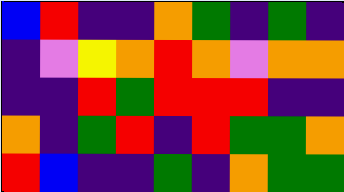[["blue", "red", "indigo", "indigo", "orange", "green", "indigo", "green", "indigo"], ["indigo", "violet", "yellow", "orange", "red", "orange", "violet", "orange", "orange"], ["indigo", "indigo", "red", "green", "red", "red", "red", "indigo", "indigo"], ["orange", "indigo", "green", "red", "indigo", "red", "green", "green", "orange"], ["red", "blue", "indigo", "indigo", "green", "indigo", "orange", "green", "green"]]